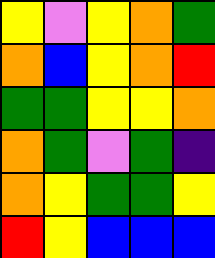[["yellow", "violet", "yellow", "orange", "green"], ["orange", "blue", "yellow", "orange", "red"], ["green", "green", "yellow", "yellow", "orange"], ["orange", "green", "violet", "green", "indigo"], ["orange", "yellow", "green", "green", "yellow"], ["red", "yellow", "blue", "blue", "blue"]]